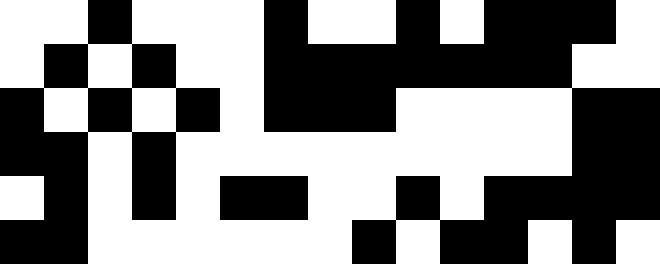[["white", "white", "black", "white", "white", "white", "black", "white", "white", "black", "white", "black", "black", "black", "white"], ["white", "black", "white", "black", "white", "white", "black", "black", "black", "black", "black", "black", "black", "white", "white"], ["black", "white", "black", "white", "black", "white", "black", "black", "black", "white", "white", "white", "white", "black", "black"], ["black", "black", "white", "black", "white", "white", "white", "white", "white", "white", "white", "white", "white", "black", "black"], ["white", "black", "white", "black", "white", "black", "black", "white", "white", "black", "white", "black", "black", "black", "black"], ["black", "black", "white", "white", "white", "white", "white", "white", "black", "white", "black", "black", "white", "black", "white"]]